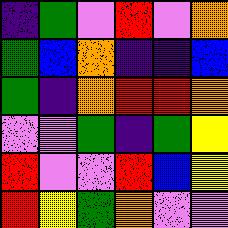[["indigo", "green", "violet", "red", "violet", "orange"], ["green", "blue", "orange", "indigo", "indigo", "blue"], ["green", "indigo", "orange", "red", "red", "orange"], ["violet", "violet", "green", "indigo", "green", "yellow"], ["red", "violet", "violet", "red", "blue", "yellow"], ["red", "yellow", "green", "orange", "violet", "violet"]]